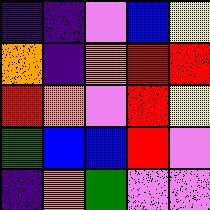[["indigo", "indigo", "violet", "blue", "yellow"], ["orange", "indigo", "orange", "red", "red"], ["red", "orange", "violet", "red", "yellow"], ["green", "blue", "blue", "red", "violet"], ["indigo", "orange", "green", "violet", "violet"]]